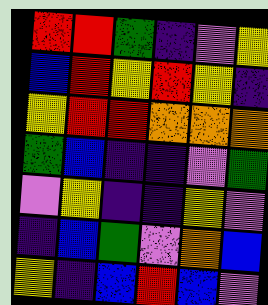[["red", "red", "green", "indigo", "violet", "yellow"], ["blue", "red", "yellow", "red", "yellow", "indigo"], ["yellow", "red", "red", "orange", "orange", "orange"], ["green", "blue", "indigo", "indigo", "violet", "green"], ["violet", "yellow", "indigo", "indigo", "yellow", "violet"], ["indigo", "blue", "green", "violet", "orange", "blue"], ["yellow", "indigo", "blue", "red", "blue", "violet"]]